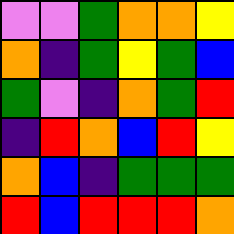[["violet", "violet", "green", "orange", "orange", "yellow"], ["orange", "indigo", "green", "yellow", "green", "blue"], ["green", "violet", "indigo", "orange", "green", "red"], ["indigo", "red", "orange", "blue", "red", "yellow"], ["orange", "blue", "indigo", "green", "green", "green"], ["red", "blue", "red", "red", "red", "orange"]]